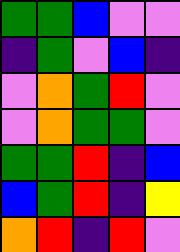[["green", "green", "blue", "violet", "violet"], ["indigo", "green", "violet", "blue", "indigo"], ["violet", "orange", "green", "red", "violet"], ["violet", "orange", "green", "green", "violet"], ["green", "green", "red", "indigo", "blue"], ["blue", "green", "red", "indigo", "yellow"], ["orange", "red", "indigo", "red", "violet"]]